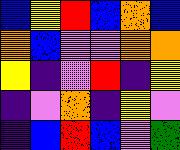[["blue", "yellow", "red", "blue", "orange", "blue"], ["orange", "blue", "violet", "violet", "orange", "orange"], ["yellow", "indigo", "violet", "red", "indigo", "yellow"], ["indigo", "violet", "orange", "indigo", "yellow", "violet"], ["indigo", "blue", "red", "blue", "violet", "green"]]